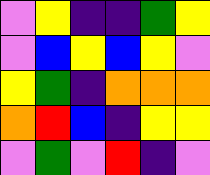[["violet", "yellow", "indigo", "indigo", "green", "yellow"], ["violet", "blue", "yellow", "blue", "yellow", "violet"], ["yellow", "green", "indigo", "orange", "orange", "orange"], ["orange", "red", "blue", "indigo", "yellow", "yellow"], ["violet", "green", "violet", "red", "indigo", "violet"]]